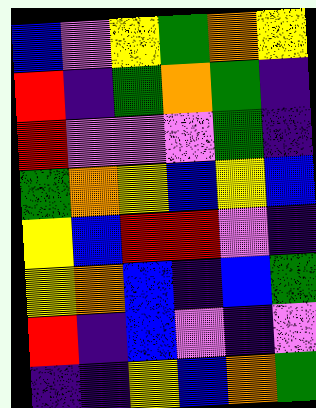[["blue", "violet", "yellow", "green", "orange", "yellow"], ["red", "indigo", "green", "orange", "green", "indigo"], ["red", "violet", "violet", "violet", "green", "indigo"], ["green", "orange", "yellow", "blue", "yellow", "blue"], ["yellow", "blue", "red", "red", "violet", "indigo"], ["yellow", "orange", "blue", "indigo", "blue", "green"], ["red", "indigo", "blue", "violet", "indigo", "violet"], ["indigo", "indigo", "yellow", "blue", "orange", "green"]]